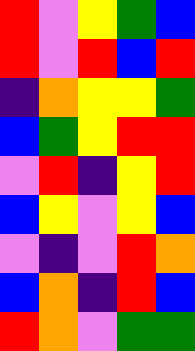[["red", "violet", "yellow", "green", "blue"], ["red", "violet", "red", "blue", "red"], ["indigo", "orange", "yellow", "yellow", "green"], ["blue", "green", "yellow", "red", "red"], ["violet", "red", "indigo", "yellow", "red"], ["blue", "yellow", "violet", "yellow", "blue"], ["violet", "indigo", "violet", "red", "orange"], ["blue", "orange", "indigo", "red", "blue"], ["red", "orange", "violet", "green", "green"]]